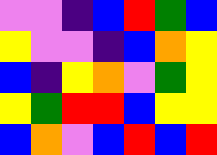[["violet", "violet", "indigo", "blue", "red", "green", "blue"], ["yellow", "violet", "violet", "indigo", "blue", "orange", "yellow"], ["blue", "indigo", "yellow", "orange", "violet", "green", "yellow"], ["yellow", "green", "red", "red", "blue", "yellow", "yellow"], ["blue", "orange", "violet", "blue", "red", "blue", "red"]]